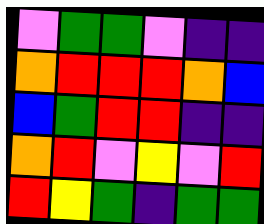[["violet", "green", "green", "violet", "indigo", "indigo"], ["orange", "red", "red", "red", "orange", "blue"], ["blue", "green", "red", "red", "indigo", "indigo"], ["orange", "red", "violet", "yellow", "violet", "red"], ["red", "yellow", "green", "indigo", "green", "green"]]